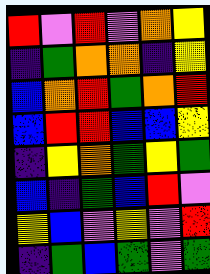[["red", "violet", "red", "violet", "orange", "yellow"], ["indigo", "green", "orange", "orange", "indigo", "yellow"], ["blue", "orange", "red", "green", "orange", "red"], ["blue", "red", "red", "blue", "blue", "yellow"], ["indigo", "yellow", "orange", "green", "yellow", "green"], ["blue", "indigo", "green", "blue", "red", "violet"], ["yellow", "blue", "violet", "yellow", "violet", "red"], ["indigo", "green", "blue", "green", "violet", "green"]]